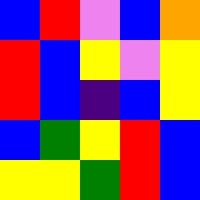[["blue", "red", "violet", "blue", "orange"], ["red", "blue", "yellow", "violet", "yellow"], ["red", "blue", "indigo", "blue", "yellow"], ["blue", "green", "yellow", "red", "blue"], ["yellow", "yellow", "green", "red", "blue"]]